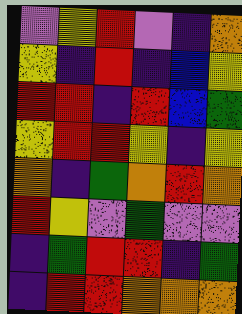[["violet", "yellow", "red", "violet", "indigo", "orange"], ["yellow", "indigo", "red", "indigo", "blue", "yellow"], ["red", "red", "indigo", "red", "blue", "green"], ["yellow", "red", "red", "yellow", "indigo", "yellow"], ["orange", "indigo", "green", "orange", "red", "orange"], ["red", "yellow", "violet", "green", "violet", "violet"], ["indigo", "green", "red", "red", "indigo", "green"], ["indigo", "red", "red", "orange", "orange", "orange"]]